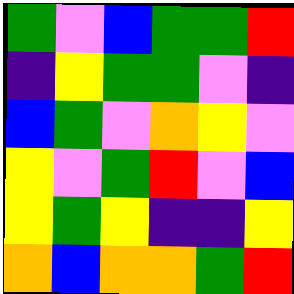[["green", "violet", "blue", "green", "green", "red"], ["indigo", "yellow", "green", "green", "violet", "indigo"], ["blue", "green", "violet", "orange", "yellow", "violet"], ["yellow", "violet", "green", "red", "violet", "blue"], ["yellow", "green", "yellow", "indigo", "indigo", "yellow"], ["orange", "blue", "orange", "orange", "green", "red"]]